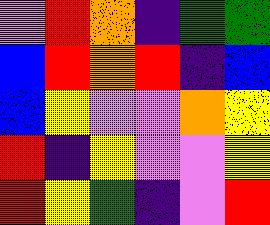[["violet", "red", "orange", "indigo", "green", "green"], ["blue", "red", "orange", "red", "indigo", "blue"], ["blue", "yellow", "violet", "violet", "orange", "yellow"], ["red", "indigo", "yellow", "violet", "violet", "yellow"], ["red", "yellow", "green", "indigo", "violet", "red"]]